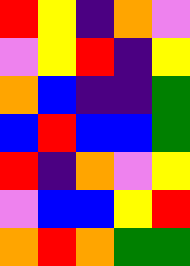[["red", "yellow", "indigo", "orange", "violet"], ["violet", "yellow", "red", "indigo", "yellow"], ["orange", "blue", "indigo", "indigo", "green"], ["blue", "red", "blue", "blue", "green"], ["red", "indigo", "orange", "violet", "yellow"], ["violet", "blue", "blue", "yellow", "red"], ["orange", "red", "orange", "green", "green"]]